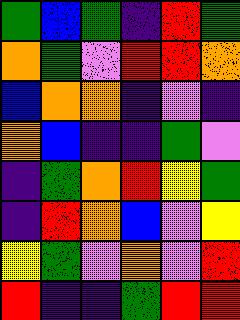[["green", "blue", "green", "indigo", "red", "green"], ["orange", "green", "violet", "red", "red", "orange"], ["blue", "orange", "orange", "indigo", "violet", "indigo"], ["orange", "blue", "indigo", "indigo", "green", "violet"], ["indigo", "green", "orange", "red", "yellow", "green"], ["indigo", "red", "orange", "blue", "violet", "yellow"], ["yellow", "green", "violet", "orange", "violet", "red"], ["red", "indigo", "indigo", "green", "red", "red"]]